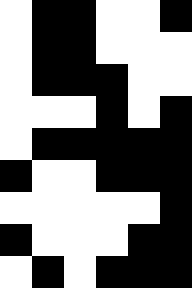[["white", "black", "black", "white", "white", "black"], ["white", "black", "black", "white", "white", "white"], ["white", "black", "black", "black", "white", "white"], ["white", "white", "white", "black", "white", "black"], ["white", "black", "black", "black", "black", "black"], ["black", "white", "white", "black", "black", "black"], ["white", "white", "white", "white", "white", "black"], ["black", "white", "white", "white", "black", "black"], ["white", "black", "white", "black", "black", "black"]]